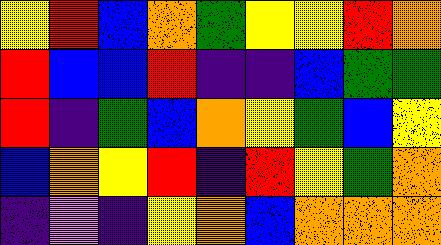[["yellow", "red", "blue", "orange", "green", "yellow", "yellow", "red", "orange"], ["red", "blue", "blue", "red", "indigo", "indigo", "blue", "green", "green"], ["red", "indigo", "green", "blue", "orange", "yellow", "green", "blue", "yellow"], ["blue", "orange", "yellow", "red", "indigo", "red", "yellow", "green", "orange"], ["indigo", "violet", "indigo", "yellow", "orange", "blue", "orange", "orange", "orange"]]